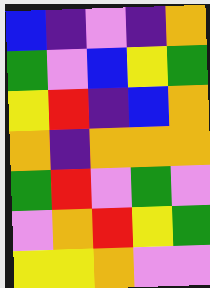[["blue", "indigo", "violet", "indigo", "orange"], ["green", "violet", "blue", "yellow", "green"], ["yellow", "red", "indigo", "blue", "orange"], ["orange", "indigo", "orange", "orange", "orange"], ["green", "red", "violet", "green", "violet"], ["violet", "orange", "red", "yellow", "green"], ["yellow", "yellow", "orange", "violet", "violet"]]